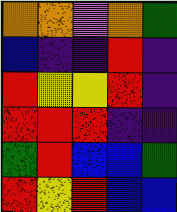[["orange", "orange", "violet", "orange", "green"], ["blue", "indigo", "indigo", "red", "indigo"], ["red", "yellow", "yellow", "red", "indigo"], ["red", "red", "red", "indigo", "indigo"], ["green", "red", "blue", "blue", "green"], ["red", "yellow", "red", "blue", "blue"]]